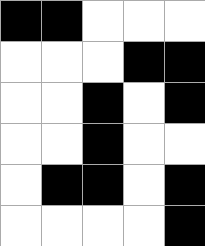[["black", "black", "white", "white", "white"], ["white", "white", "white", "black", "black"], ["white", "white", "black", "white", "black"], ["white", "white", "black", "white", "white"], ["white", "black", "black", "white", "black"], ["white", "white", "white", "white", "black"]]